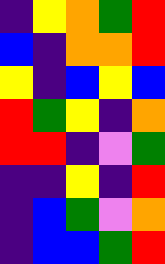[["indigo", "yellow", "orange", "green", "red"], ["blue", "indigo", "orange", "orange", "red"], ["yellow", "indigo", "blue", "yellow", "blue"], ["red", "green", "yellow", "indigo", "orange"], ["red", "red", "indigo", "violet", "green"], ["indigo", "indigo", "yellow", "indigo", "red"], ["indigo", "blue", "green", "violet", "orange"], ["indigo", "blue", "blue", "green", "red"]]